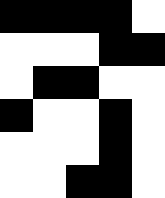[["black", "black", "black", "black", "white"], ["white", "white", "white", "black", "black"], ["white", "black", "black", "white", "white"], ["black", "white", "white", "black", "white"], ["white", "white", "white", "black", "white"], ["white", "white", "black", "black", "white"]]